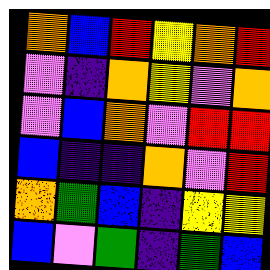[["orange", "blue", "red", "yellow", "orange", "red"], ["violet", "indigo", "orange", "yellow", "violet", "orange"], ["violet", "blue", "orange", "violet", "red", "red"], ["blue", "indigo", "indigo", "orange", "violet", "red"], ["orange", "green", "blue", "indigo", "yellow", "yellow"], ["blue", "violet", "green", "indigo", "green", "blue"]]